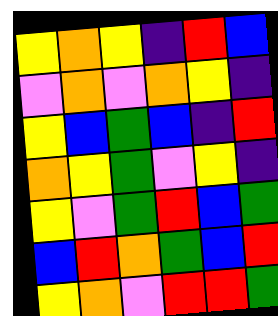[["yellow", "orange", "yellow", "indigo", "red", "blue"], ["violet", "orange", "violet", "orange", "yellow", "indigo"], ["yellow", "blue", "green", "blue", "indigo", "red"], ["orange", "yellow", "green", "violet", "yellow", "indigo"], ["yellow", "violet", "green", "red", "blue", "green"], ["blue", "red", "orange", "green", "blue", "red"], ["yellow", "orange", "violet", "red", "red", "green"]]